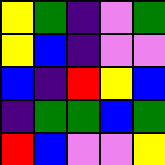[["yellow", "green", "indigo", "violet", "green"], ["yellow", "blue", "indigo", "violet", "violet"], ["blue", "indigo", "red", "yellow", "blue"], ["indigo", "green", "green", "blue", "green"], ["red", "blue", "violet", "violet", "yellow"]]